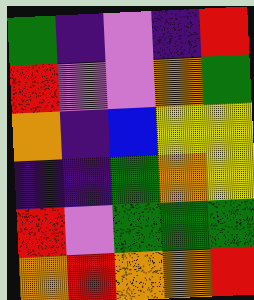[["green", "indigo", "violet", "indigo", "red"], ["red", "violet", "violet", "orange", "green"], ["orange", "indigo", "blue", "yellow", "yellow"], ["indigo", "indigo", "green", "orange", "yellow"], ["red", "violet", "green", "green", "green"], ["orange", "red", "orange", "orange", "red"]]